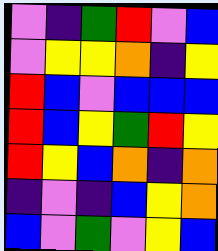[["violet", "indigo", "green", "red", "violet", "blue"], ["violet", "yellow", "yellow", "orange", "indigo", "yellow"], ["red", "blue", "violet", "blue", "blue", "blue"], ["red", "blue", "yellow", "green", "red", "yellow"], ["red", "yellow", "blue", "orange", "indigo", "orange"], ["indigo", "violet", "indigo", "blue", "yellow", "orange"], ["blue", "violet", "green", "violet", "yellow", "blue"]]